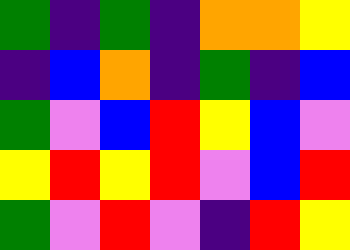[["green", "indigo", "green", "indigo", "orange", "orange", "yellow"], ["indigo", "blue", "orange", "indigo", "green", "indigo", "blue"], ["green", "violet", "blue", "red", "yellow", "blue", "violet"], ["yellow", "red", "yellow", "red", "violet", "blue", "red"], ["green", "violet", "red", "violet", "indigo", "red", "yellow"]]